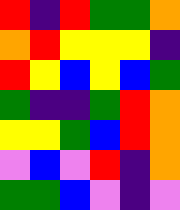[["red", "indigo", "red", "green", "green", "orange"], ["orange", "red", "yellow", "yellow", "yellow", "indigo"], ["red", "yellow", "blue", "yellow", "blue", "green"], ["green", "indigo", "indigo", "green", "red", "orange"], ["yellow", "yellow", "green", "blue", "red", "orange"], ["violet", "blue", "violet", "red", "indigo", "orange"], ["green", "green", "blue", "violet", "indigo", "violet"]]